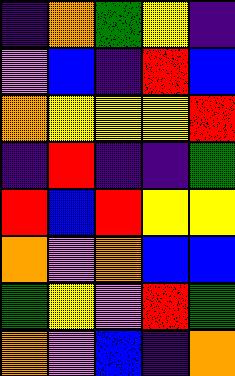[["indigo", "orange", "green", "yellow", "indigo"], ["violet", "blue", "indigo", "red", "blue"], ["orange", "yellow", "yellow", "yellow", "red"], ["indigo", "red", "indigo", "indigo", "green"], ["red", "blue", "red", "yellow", "yellow"], ["orange", "violet", "orange", "blue", "blue"], ["green", "yellow", "violet", "red", "green"], ["orange", "violet", "blue", "indigo", "orange"]]